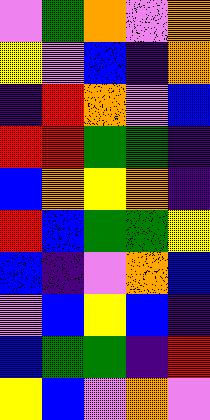[["violet", "green", "orange", "violet", "orange"], ["yellow", "violet", "blue", "indigo", "orange"], ["indigo", "red", "orange", "violet", "blue"], ["red", "red", "green", "green", "indigo"], ["blue", "orange", "yellow", "orange", "indigo"], ["red", "blue", "green", "green", "yellow"], ["blue", "indigo", "violet", "orange", "blue"], ["violet", "blue", "yellow", "blue", "indigo"], ["blue", "green", "green", "indigo", "red"], ["yellow", "blue", "violet", "orange", "violet"]]